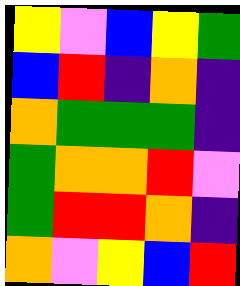[["yellow", "violet", "blue", "yellow", "green"], ["blue", "red", "indigo", "orange", "indigo"], ["orange", "green", "green", "green", "indigo"], ["green", "orange", "orange", "red", "violet"], ["green", "red", "red", "orange", "indigo"], ["orange", "violet", "yellow", "blue", "red"]]